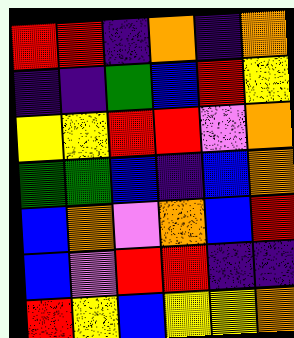[["red", "red", "indigo", "orange", "indigo", "orange"], ["indigo", "indigo", "green", "blue", "red", "yellow"], ["yellow", "yellow", "red", "red", "violet", "orange"], ["green", "green", "blue", "indigo", "blue", "orange"], ["blue", "orange", "violet", "orange", "blue", "red"], ["blue", "violet", "red", "red", "indigo", "indigo"], ["red", "yellow", "blue", "yellow", "yellow", "orange"]]